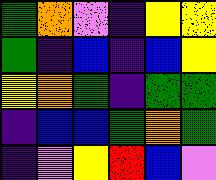[["green", "orange", "violet", "indigo", "yellow", "yellow"], ["green", "indigo", "blue", "indigo", "blue", "yellow"], ["yellow", "orange", "green", "indigo", "green", "green"], ["indigo", "blue", "blue", "green", "orange", "green"], ["indigo", "violet", "yellow", "red", "blue", "violet"]]